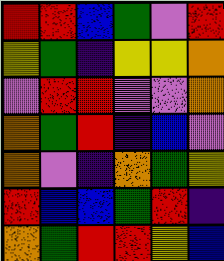[["red", "red", "blue", "green", "violet", "red"], ["yellow", "green", "indigo", "yellow", "yellow", "orange"], ["violet", "red", "red", "violet", "violet", "orange"], ["orange", "green", "red", "indigo", "blue", "violet"], ["orange", "violet", "indigo", "orange", "green", "yellow"], ["red", "blue", "blue", "green", "red", "indigo"], ["orange", "green", "red", "red", "yellow", "blue"]]